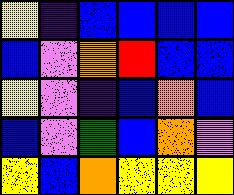[["yellow", "indigo", "blue", "blue", "blue", "blue"], ["blue", "violet", "orange", "red", "blue", "blue"], ["yellow", "violet", "indigo", "blue", "orange", "blue"], ["blue", "violet", "green", "blue", "orange", "violet"], ["yellow", "blue", "orange", "yellow", "yellow", "yellow"]]